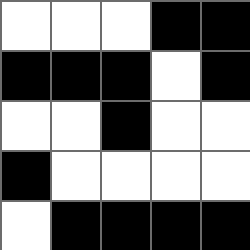[["white", "white", "white", "black", "black"], ["black", "black", "black", "white", "black"], ["white", "white", "black", "white", "white"], ["black", "white", "white", "white", "white"], ["white", "black", "black", "black", "black"]]